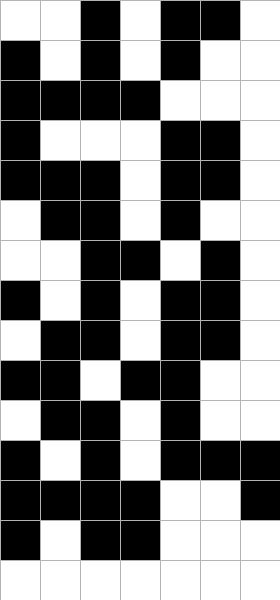[["white", "white", "black", "white", "black", "black", "white"], ["black", "white", "black", "white", "black", "white", "white"], ["black", "black", "black", "black", "white", "white", "white"], ["black", "white", "white", "white", "black", "black", "white"], ["black", "black", "black", "white", "black", "black", "white"], ["white", "black", "black", "white", "black", "white", "white"], ["white", "white", "black", "black", "white", "black", "white"], ["black", "white", "black", "white", "black", "black", "white"], ["white", "black", "black", "white", "black", "black", "white"], ["black", "black", "white", "black", "black", "white", "white"], ["white", "black", "black", "white", "black", "white", "white"], ["black", "white", "black", "white", "black", "black", "black"], ["black", "black", "black", "black", "white", "white", "black"], ["black", "white", "black", "black", "white", "white", "white"], ["white", "white", "white", "white", "white", "white", "white"]]